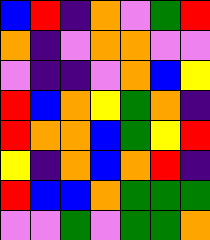[["blue", "red", "indigo", "orange", "violet", "green", "red"], ["orange", "indigo", "violet", "orange", "orange", "violet", "violet"], ["violet", "indigo", "indigo", "violet", "orange", "blue", "yellow"], ["red", "blue", "orange", "yellow", "green", "orange", "indigo"], ["red", "orange", "orange", "blue", "green", "yellow", "red"], ["yellow", "indigo", "orange", "blue", "orange", "red", "indigo"], ["red", "blue", "blue", "orange", "green", "green", "green"], ["violet", "violet", "green", "violet", "green", "green", "orange"]]